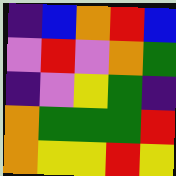[["indigo", "blue", "orange", "red", "blue"], ["violet", "red", "violet", "orange", "green"], ["indigo", "violet", "yellow", "green", "indigo"], ["orange", "green", "green", "green", "red"], ["orange", "yellow", "yellow", "red", "yellow"]]